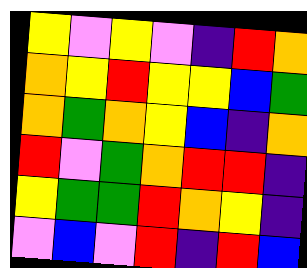[["yellow", "violet", "yellow", "violet", "indigo", "red", "orange"], ["orange", "yellow", "red", "yellow", "yellow", "blue", "green"], ["orange", "green", "orange", "yellow", "blue", "indigo", "orange"], ["red", "violet", "green", "orange", "red", "red", "indigo"], ["yellow", "green", "green", "red", "orange", "yellow", "indigo"], ["violet", "blue", "violet", "red", "indigo", "red", "blue"]]